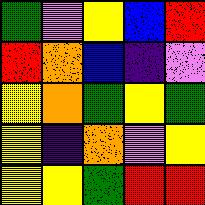[["green", "violet", "yellow", "blue", "red"], ["red", "orange", "blue", "indigo", "violet"], ["yellow", "orange", "green", "yellow", "green"], ["yellow", "indigo", "orange", "violet", "yellow"], ["yellow", "yellow", "green", "red", "red"]]